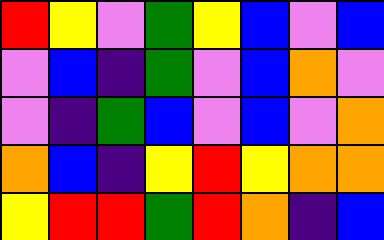[["red", "yellow", "violet", "green", "yellow", "blue", "violet", "blue"], ["violet", "blue", "indigo", "green", "violet", "blue", "orange", "violet"], ["violet", "indigo", "green", "blue", "violet", "blue", "violet", "orange"], ["orange", "blue", "indigo", "yellow", "red", "yellow", "orange", "orange"], ["yellow", "red", "red", "green", "red", "orange", "indigo", "blue"]]